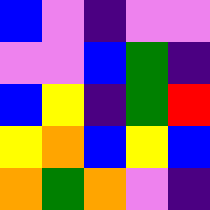[["blue", "violet", "indigo", "violet", "violet"], ["violet", "violet", "blue", "green", "indigo"], ["blue", "yellow", "indigo", "green", "red"], ["yellow", "orange", "blue", "yellow", "blue"], ["orange", "green", "orange", "violet", "indigo"]]